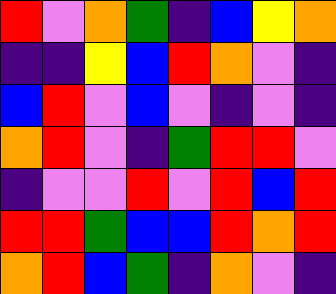[["red", "violet", "orange", "green", "indigo", "blue", "yellow", "orange"], ["indigo", "indigo", "yellow", "blue", "red", "orange", "violet", "indigo"], ["blue", "red", "violet", "blue", "violet", "indigo", "violet", "indigo"], ["orange", "red", "violet", "indigo", "green", "red", "red", "violet"], ["indigo", "violet", "violet", "red", "violet", "red", "blue", "red"], ["red", "red", "green", "blue", "blue", "red", "orange", "red"], ["orange", "red", "blue", "green", "indigo", "orange", "violet", "indigo"]]